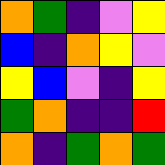[["orange", "green", "indigo", "violet", "yellow"], ["blue", "indigo", "orange", "yellow", "violet"], ["yellow", "blue", "violet", "indigo", "yellow"], ["green", "orange", "indigo", "indigo", "red"], ["orange", "indigo", "green", "orange", "green"]]